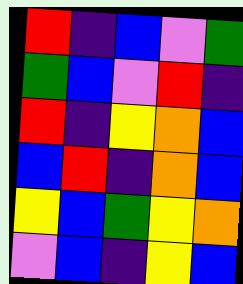[["red", "indigo", "blue", "violet", "green"], ["green", "blue", "violet", "red", "indigo"], ["red", "indigo", "yellow", "orange", "blue"], ["blue", "red", "indigo", "orange", "blue"], ["yellow", "blue", "green", "yellow", "orange"], ["violet", "blue", "indigo", "yellow", "blue"]]